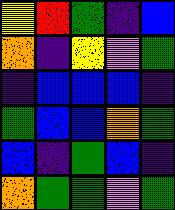[["yellow", "red", "green", "indigo", "blue"], ["orange", "indigo", "yellow", "violet", "green"], ["indigo", "blue", "blue", "blue", "indigo"], ["green", "blue", "blue", "orange", "green"], ["blue", "indigo", "green", "blue", "indigo"], ["orange", "green", "green", "violet", "green"]]